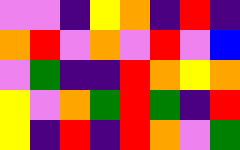[["violet", "violet", "indigo", "yellow", "orange", "indigo", "red", "indigo"], ["orange", "red", "violet", "orange", "violet", "red", "violet", "blue"], ["violet", "green", "indigo", "indigo", "red", "orange", "yellow", "orange"], ["yellow", "violet", "orange", "green", "red", "green", "indigo", "red"], ["yellow", "indigo", "red", "indigo", "red", "orange", "violet", "green"]]